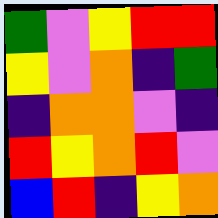[["green", "violet", "yellow", "red", "red"], ["yellow", "violet", "orange", "indigo", "green"], ["indigo", "orange", "orange", "violet", "indigo"], ["red", "yellow", "orange", "red", "violet"], ["blue", "red", "indigo", "yellow", "orange"]]